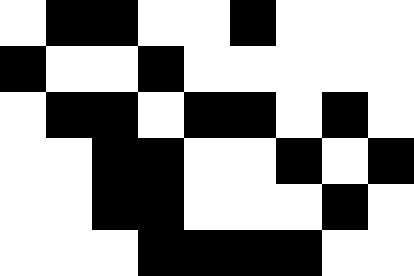[["white", "black", "black", "white", "white", "black", "white", "white", "white"], ["black", "white", "white", "black", "white", "white", "white", "white", "white"], ["white", "black", "black", "white", "black", "black", "white", "black", "white"], ["white", "white", "black", "black", "white", "white", "black", "white", "black"], ["white", "white", "black", "black", "white", "white", "white", "black", "white"], ["white", "white", "white", "black", "black", "black", "black", "white", "white"]]